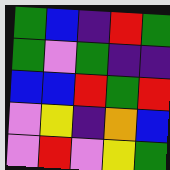[["green", "blue", "indigo", "red", "green"], ["green", "violet", "green", "indigo", "indigo"], ["blue", "blue", "red", "green", "red"], ["violet", "yellow", "indigo", "orange", "blue"], ["violet", "red", "violet", "yellow", "green"]]